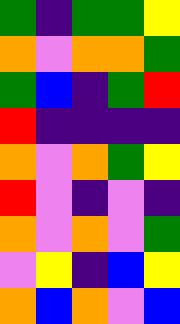[["green", "indigo", "green", "green", "yellow"], ["orange", "violet", "orange", "orange", "green"], ["green", "blue", "indigo", "green", "red"], ["red", "indigo", "indigo", "indigo", "indigo"], ["orange", "violet", "orange", "green", "yellow"], ["red", "violet", "indigo", "violet", "indigo"], ["orange", "violet", "orange", "violet", "green"], ["violet", "yellow", "indigo", "blue", "yellow"], ["orange", "blue", "orange", "violet", "blue"]]